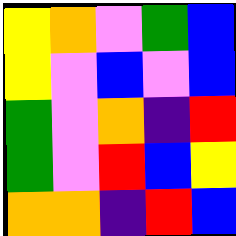[["yellow", "orange", "violet", "green", "blue"], ["yellow", "violet", "blue", "violet", "blue"], ["green", "violet", "orange", "indigo", "red"], ["green", "violet", "red", "blue", "yellow"], ["orange", "orange", "indigo", "red", "blue"]]